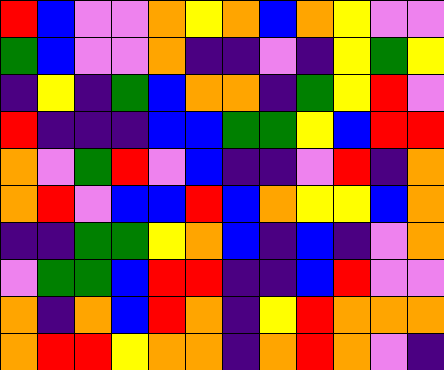[["red", "blue", "violet", "violet", "orange", "yellow", "orange", "blue", "orange", "yellow", "violet", "violet"], ["green", "blue", "violet", "violet", "orange", "indigo", "indigo", "violet", "indigo", "yellow", "green", "yellow"], ["indigo", "yellow", "indigo", "green", "blue", "orange", "orange", "indigo", "green", "yellow", "red", "violet"], ["red", "indigo", "indigo", "indigo", "blue", "blue", "green", "green", "yellow", "blue", "red", "red"], ["orange", "violet", "green", "red", "violet", "blue", "indigo", "indigo", "violet", "red", "indigo", "orange"], ["orange", "red", "violet", "blue", "blue", "red", "blue", "orange", "yellow", "yellow", "blue", "orange"], ["indigo", "indigo", "green", "green", "yellow", "orange", "blue", "indigo", "blue", "indigo", "violet", "orange"], ["violet", "green", "green", "blue", "red", "red", "indigo", "indigo", "blue", "red", "violet", "violet"], ["orange", "indigo", "orange", "blue", "red", "orange", "indigo", "yellow", "red", "orange", "orange", "orange"], ["orange", "red", "red", "yellow", "orange", "orange", "indigo", "orange", "red", "orange", "violet", "indigo"]]